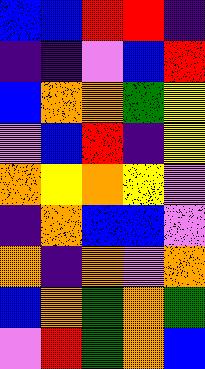[["blue", "blue", "red", "red", "indigo"], ["indigo", "indigo", "violet", "blue", "red"], ["blue", "orange", "orange", "green", "yellow"], ["violet", "blue", "red", "indigo", "yellow"], ["orange", "yellow", "orange", "yellow", "violet"], ["indigo", "orange", "blue", "blue", "violet"], ["orange", "indigo", "orange", "violet", "orange"], ["blue", "orange", "green", "orange", "green"], ["violet", "red", "green", "orange", "blue"]]